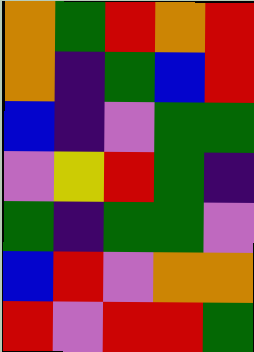[["orange", "green", "red", "orange", "red"], ["orange", "indigo", "green", "blue", "red"], ["blue", "indigo", "violet", "green", "green"], ["violet", "yellow", "red", "green", "indigo"], ["green", "indigo", "green", "green", "violet"], ["blue", "red", "violet", "orange", "orange"], ["red", "violet", "red", "red", "green"]]